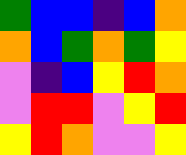[["green", "blue", "blue", "indigo", "blue", "orange"], ["orange", "blue", "green", "orange", "green", "yellow"], ["violet", "indigo", "blue", "yellow", "red", "orange"], ["violet", "red", "red", "violet", "yellow", "red"], ["yellow", "red", "orange", "violet", "violet", "yellow"]]